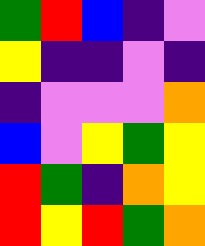[["green", "red", "blue", "indigo", "violet"], ["yellow", "indigo", "indigo", "violet", "indigo"], ["indigo", "violet", "violet", "violet", "orange"], ["blue", "violet", "yellow", "green", "yellow"], ["red", "green", "indigo", "orange", "yellow"], ["red", "yellow", "red", "green", "orange"]]